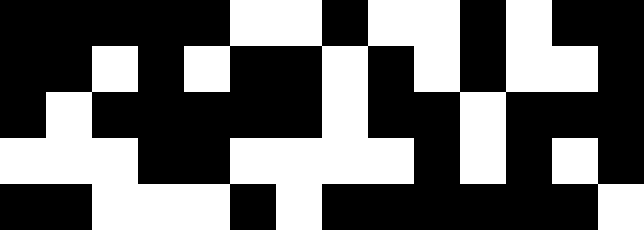[["black", "black", "black", "black", "black", "white", "white", "black", "white", "white", "black", "white", "black", "black"], ["black", "black", "white", "black", "white", "black", "black", "white", "black", "white", "black", "white", "white", "black"], ["black", "white", "black", "black", "black", "black", "black", "white", "black", "black", "white", "black", "black", "black"], ["white", "white", "white", "black", "black", "white", "white", "white", "white", "black", "white", "black", "white", "black"], ["black", "black", "white", "white", "white", "black", "white", "black", "black", "black", "black", "black", "black", "white"]]